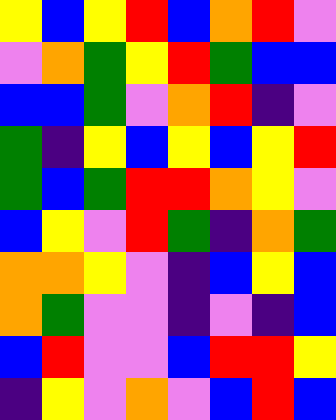[["yellow", "blue", "yellow", "red", "blue", "orange", "red", "violet"], ["violet", "orange", "green", "yellow", "red", "green", "blue", "blue"], ["blue", "blue", "green", "violet", "orange", "red", "indigo", "violet"], ["green", "indigo", "yellow", "blue", "yellow", "blue", "yellow", "red"], ["green", "blue", "green", "red", "red", "orange", "yellow", "violet"], ["blue", "yellow", "violet", "red", "green", "indigo", "orange", "green"], ["orange", "orange", "yellow", "violet", "indigo", "blue", "yellow", "blue"], ["orange", "green", "violet", "violet", "indigo", "violet", "indigo", "blue"], ["blue", "red", "violet", "violet", "blue", "red", "red", "yellow"], ["indigo", "yellow", "violet", "orange", "violet", "blue", "red", "blue"]]